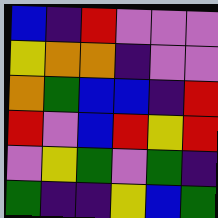[["blue", "indigo", "red", "violet", "violet", "violet"], ["yellow", "orange", "orange", "indigo", "violet", "violet"], ["orange", "green", "blue", "blue", "indigo", "red"], ["red", "violet", "blue", "red", "yellow", "red"], ["violet", "yellow", "green", "violet", "green", "indigo"], ["green", "indigo", "indigo", "yellow", "blue", "green"]]